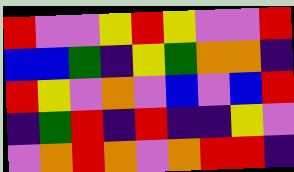[["red", "violet", "violet", "yellow", "red", "yellow", "violet", "violet", "red"], ["blue", "blue", "green", "indigo", "yellow", "green", "orange", "orange", "indigo"], ["red", "yellow", "violet", "orange", "violet", "blue", "violet", "blue", "red"], ["indigo", "green", "red", "indigo", "red", "indigo", "indigo", "yellow", "violet"], ["violet", "orange", "red", "orange", "violet", "orange", "red", "red", "indigo"]]